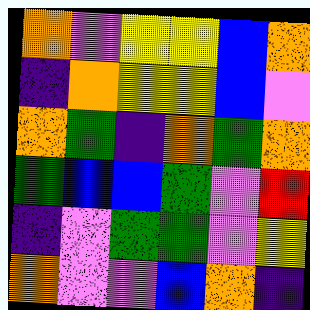[["orange", "violet", "yellow", "yellow", "blue", "orange"], ["indigo", "orange", "yellow", "yellow", "blue", "violet"], ["orange", "green", "indigo", "orange", "green", "orange"], ["green", "blue", "blue", "green", "violet", "red"], ["indigo", "violet", "green", "green", "violet", "yellow"], ["orange", "violet", "violet", "blue", "orange", "indigo"]]